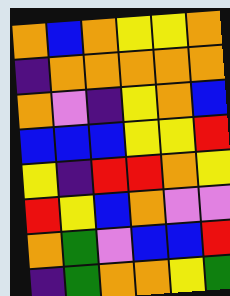[["orange", "blue", "orange", "yellow", "yellow", "orange"], ["indigo", "orange", "orange", "orange", "orange", "orange"], ["orange", "violet", "indigo", "yellow", "orange", "blue"], ["blue", "blue", "blue", "yellow", "yellow", "red"], ["yellow", "indigo", "red", "red", "orange", "yellow"], ["red", "yellow", "blue", "orange", "violet", "violet"], ["orange", "green", "violet", "blue", "blue", "red"], ["indigo", "green", "orange", "orange", "yellow", "green"]]